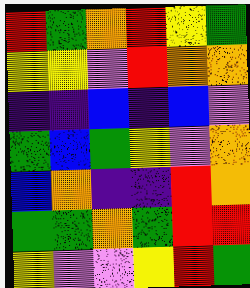[["red", "green", "orange", "red", "yellow", "green"], ["yellow", "yellow", "violet", "red", "orange", "orange"], ["indigo", "indigo", "blue", "indigo", "blue", "violet"], ["green", "blue", "green", "yellow", "violet", "orange"], ["blue", "orange", "indigo", "indigo", "red", "orange"], ["green", "green", "orange", "green", "red", "red"], ["yellow", "violet", "violet", "yellow", "red", "green"]]